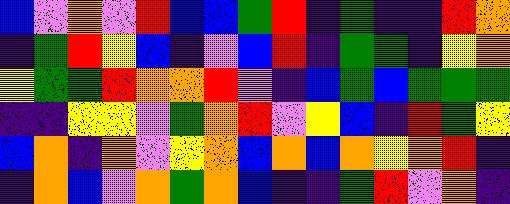[["blue", "violet", "orange", "violet", "red", "blue", "blue", "green", "red", "indigo", "green", "indigo", "indigo", "red", "orange"], ["indigo", "green", "red", "yellow", "blue", "indigo", "violet", "blue", "red", "indigo", "green", "green", "indigo", "yellow", "orange"], ["yellow", "green", "green", "red", "orange", "orange", "red", "violet", "indigo", "blue", "green", "blue", "green", "green", "green"], ["indigo", "indigo", "yellow", "yellow", "violet", "green", "orange", "red", "violet", "yellow", "blue", "indigo", "red", "green", "yellow"], ["blue", "orange", "indigo", "orange", "violet", "yellow", "orange", "blue", "orange", "blue", "orange", "yellow", "orange", "red", "indigo"], ["indigo", "orange", "blue", "violet", "orange", "green", "orange", "blue", "indigo", "indigo", "green", "red", "violet", "orange", "indigo"]]